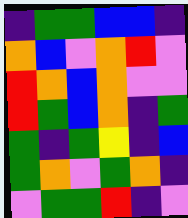[["indigo", "green", "green", "blue", "blue", "indigo"], ["orange", "blue", "violet", "orange", "red", "violet"], ["red", "orange", "blue", "orange", "violet", "violet"], ["red", "green", "blue", "orange", "indigo", "green"], ["green", "indigo", "green", "yellow", "indigo", "blue"], ["green", "orange", "violet", "green", "orange", "indigo"], ["violet", "green", "green", "red", "indigo", "violet"]]